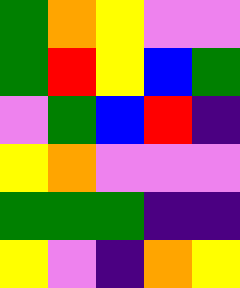[["green", "orange", "yellow", "violet", "violet"], ["green", "red", "yellow", "blue", "green"], ["violet", "green", "blue", "red", "indigo"], ["yellow", "orange", "violet", "violet", "violet"], ["green", "green", "green", "indigo", "indigo"], ["yellow", "violet", "indigo", "orange", "yellow"]]